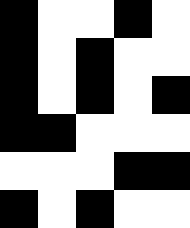[["black", "white", "white", "black", "white"], ["black", "white", "black", "white", "white"], ["black", "white", "black", "white", "black"], ["black", "black", "white", "white", "white"], ["white", "white", "white", "black", "black"], ["black", "white", "black", "white", "white"]]